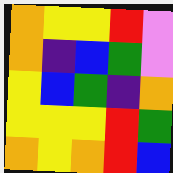[["orange", "yellow", "yellow", "red", "violet"], ["orange", "indigo", "blue", "green", "violet"], ["yellow", "blue", "green", "indigo", "orange"], ["yellow", "yellow", "yellow", "red", "green"], ["orange", "yellow", "orange", "red", "blue"]]